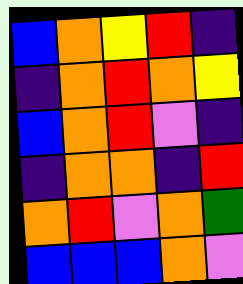[["blue", "orange", "yellow", "red", "indigo"], ["indigo", "orange", "red", "orange", "yellow"], ["blue", "orange", "red", "violet", "indigo"], ["indigo", "orange", "orange", "indigo", "red"], ["orange", "red", "violet", "orange", "green"], ["blue", "blue", "blue", "orange", "violet"]]